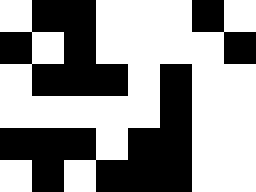[["white", "black", "black", "white", "white", "white", "black", "white"], ["black", "white", "black", "white", "white", "white", "white", "black"], ["white", "black", "black", "black", "white", "black", "white", "white"], ["white", "white", "white", "white", "white", "black", "white", "white"], ["black", "black", "black", "white", "black", "black", "white", "white"], ["white", "black", "white", "black", "black", "black", "white", "white"]]